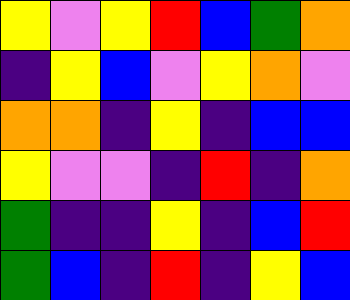[["yellow", "violet", "yellow", "red", "blue", "green", "orange"], ["indigo", "yellow", "blue", "violet", "yellow", "orange", "violet"], ["orange", "orange", "indigo", "yellow", "indigo", "blue", "blue"], ["yellow", "violet", "violet", "indigo", "red", "indigo", "orange"], ["green", "indigo", "indigo", "yellow", "indigo", "blue", "red"], ["green", "blue", "indigo", "red", "indigo", "yellow", "blue"]]